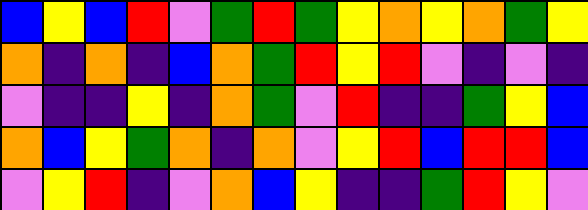[["blue", "yellow", "blue", "red", "violet", "green", "red", "green", "yellow", "orange", "yellow", "orange", "green", "yellow"], ["orange", "indigo", "orange", "indigo", "blue", "orange", "green", "red", "yellow", "red", "violet", "indigo", "violet", "indigo"], ["violet", "indigo", "indigo", "yellow", "indigo", "orange", "green", "violet", "red", "indigo", "indigo", "green", "yellow", "blue"], ["orange", "blue", "yellow", "green", "orange", "indigo", "orange", "violet", "yellow", "red", "blue", "red", "red", "blue"], ["violet", "yellow", "red", "indigo", "violet", "orange", "blue", "yellow", "indigo", "indigo", "green", "red", "yellow", "violet"]]